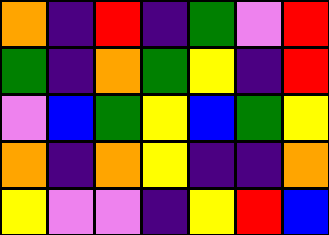[["orange", "indigo", "red", "indigo", "green", "violet", "red"], ["green", "indigo", "orange", "green", "yellow", "indigo", "red"], ["violet", "blue", "green", "yellow", "blue", "green", "yellow"], ["orange", "indigo", "orange", "yellow", "indigo", "indigo", "orange"], ["yellow", "violet", "violet", "indigo", "yellow", "red", "blue"]]